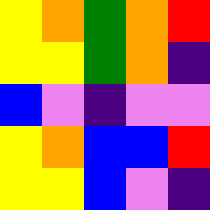[["yellow", "orange", "green", "orange", "red"], ["yellow", "yellow", "green", "orange", "indigo"], ["blue", "violet", "indigo", "violet", "violet"], ["yellow", "orange", "blue", "blue", "red"], ["yellow", "yellow", "blue", "violet", "indigo"]]